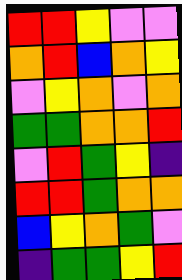[["red", "red", "yellow", "violet", "violet"], ["orange", "red", "blue", "orange", "yellow"], ["violet", "yellow", "orange", "violet", "orange"], ["green", "green", "orange", "orange", "red"], ["violet", "red", "green", "yellow", "indigo"], ["red", "red", "green", "orange", "orange"], ["blue", "yellow", "orange", "green", "violet"], ["indigo", "green", "green", "yellow", "red"]]